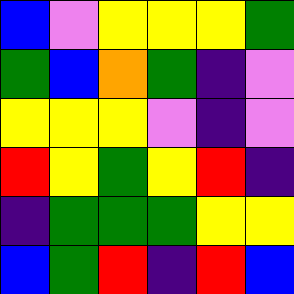[["blue", "violet", "yellow", "yellow", "yellow", "green"], ["green", "blue", "orange", "green", "indigo", "violet"], ["yellow", "yellow", "yellow", "violet", "indigo", "violet"], ["red", "yellow", "green", "yellow", "red", "indigo"], ["indigo", "green", "green", "green", "yellow", "yellow"], ["blue", "green", "red", "indigo", "red", "blue"]]